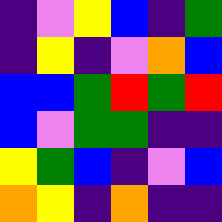[["indigo", "violet", "yellow", "blue", "indigo", "green"], ["indigo", "yellow", "indigo", "violet", "orange", "blue"], ["blue", "blue", "green", "red", "green", "red"], ["blue", "violet", "green", "green", "indigo", "indigo"], ["yellow", "green", "blue", "indigo", "violet", "blue"], ["orange", "yellow", "indigo", "orange", "indigo", "indigo"]]